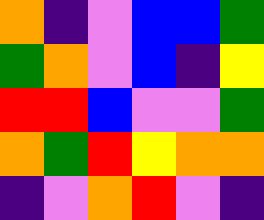[["orange", "indigo", "violet", "blue", "blue", "green"], ["green", "orange", "violet", "blue", "indigo", "yellow"], ["red", "red", "blue", "violet", "violet", "green"], ["orange", "green", "red", "yellow", "orange", "orange"], ["indigo", "violet", "orange", "red", "violet", "indigo"]]